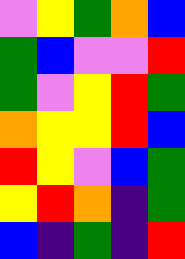[["violet", "yellow", "green", "orange", "blue"], ["green", "blue", "violet", "violet", "red"], ["green", "violet", "yellow", "red", "green"], ["orange", "yellow", "yellow", "red", "blue"], ["red", "yellow", "violet", "blue", "green"], ["yellow", "red", "orange", "indigo", "green"], ["blue", "indigo", "green", "indigo", "red"]]